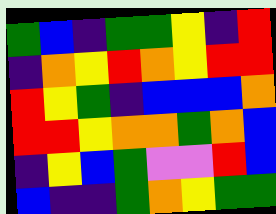[["green", "blue", "indigo", "green", "green", "yellow", "indigo", "red"], ["indigo", "orange", "yellow", "red", "orange", "yellow", "red", "red"], ["red", "yellow", "green", "indigo", "blue", "blue", "blue", "orange"], ["red", "red", "yellow", "orange", "orange", "green", "orange", "blue"], ["indigo", "yellow", "blue", "green", "violet", "violet", "red", "blue"], ["blue", "indigo", "indigo", "green", "orange", "yellow", "green", "green"]]